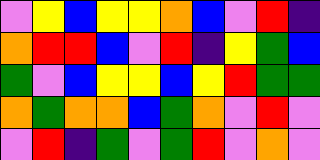[["violet", "yellow", "blue", "yellow", "yellow", "orange", "blue", "violet", "red", "indigo"], ["orange", "red", "red", "blue", "violet", "red", "indigo", "yellow", "green", "blue"], ["green", "violet", "blue", "yellow", "yellow", "blue", "yellow", "red", "green", "green"], ["orange", "green", "orange", "orange", "blue", "green", "orange", "violet", "red", "violet"], ["violet", "red", "indigo", "green", "violet", "green", "red", "violet", "orange", "violet"]]